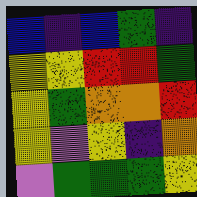[["blue", "indigo", "blue", "green", "indigo"], ["yellow", "yellow", "red", "red", "green"], ["yellow", "green", "orange", "orange", "red"], ["yellow", "violet", "yellow", "indigo", "orange"], ["violet", "green", "green", "green", "yellow"]]